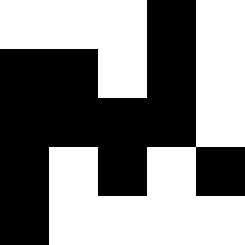[["white", "white", "white", "black", "white"], ["black", "black", "white", "black", "white"], ["black", "black", "black", "black", "white"], ["black", "white", "black", "white", "black"], ["black", "white", "white", "white", "white"]]